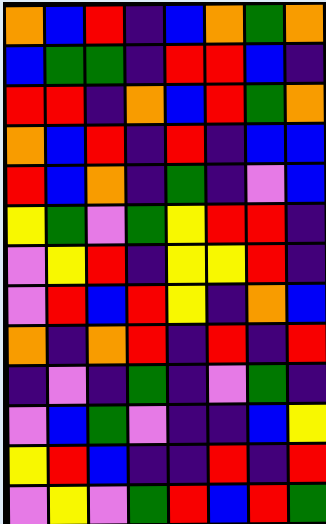[["orange", "blue", "red", "indigo", "blue", "orange", "green", "orange"], ["blue", "green", "green", "indigo", "red", "red", "blue", "indigo"], ["red", "red", "indigo", "orange", "blue", "red", "green", "orange"], ["orange", "blue", "red", "indigo", "red", "indigo", "blue", "blue"], ["red", "blue", "orange", "indigo", "green", "indigo", "violet", "blue"], ["yellow", "green", "violet", "green", "yellow", "red", "red", "indigo"], ["violet", "yellow", "red", "indigo", "yellow", "yellow", "red", "indigo"], ["violet", "red", "blue", "red", "yellow", "indigo", "orange", "blue"], ["orange", "indigo", "orange", "red", "indigo", "red", "indigo", "red"], ["indigo", "violet", "indigo", "green", "indigo", "violet", "green", "indigo"], ["violet", "blue", "green", "violet", "indigo", "indigo", "blue", "yellow"], ["yellow", "red", "blue", "indigo", "indigo", "red", "indigo", "red"], ["violet", "yellow", "violet", "green", "red", "blue", "red", "green"]]